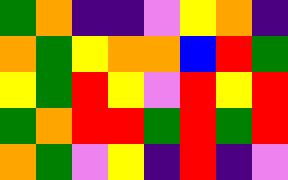[["green", "orange", "indigo", "indigo", "violet", "yellow", "orange", "indigo"], ["orange", "green", "yellow", "orange", "orange", "blue", "red", "green"], ["yellow", "green", "red", "yellow", "violet", "red", "yellow", "red"], ["green", "orange", "red", "red", "green", "red", "green", "red"], ["orange", "green", "violet", "yellow", "indigo", "red", "indigo", "violet"]]